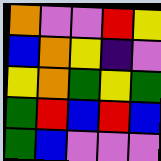[["orange", "violet", "violet", "red", "yellow"], ["blue", "orange", "yellow", "indigo", "violet"], ["yellow", "orange", "green", "yellow", "green"], ["green", "red", "blue", "red", "blue"], ["green", "blue", "violet", "violet", "violet"]]